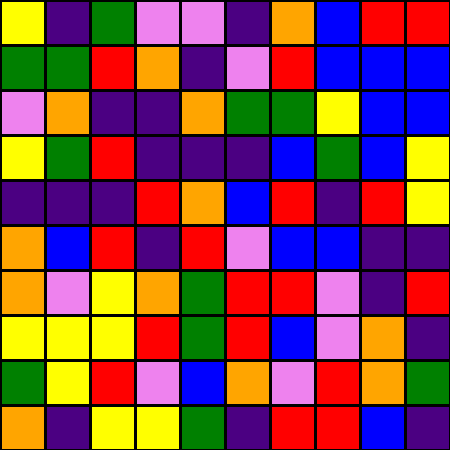[["yellow", "indigo", "green", "violet", "violet", "indigo", "orange", "blue", "red", "red"], ["green", "green", "red", "orange", "indigo", "violet", "red", "blue", "blue", "blue"], ["violet", "orange", "indigo", "indigo", "orange", "green", "green", "yellow", "blue", "blue"], ["yellow", "green", "red", "indigo", "indigo", "indigo", "blue", "green", "blue", "yellow"], ["indigo", "indigo", "indigo", "red", "orange", "blue", "red", "indigo", "red", "yellow"], ["orange", "blue", "red", "indigo", "red", "violet", "blue", "blue", "indigo", "indigo"], ["orange", "violet", "yellow", "orange", "green", "red", "red", "violet", "indigo", "red"], ["yellow", "yellow", "yellow", "red", "green", "red", "blue", "violet", "orange", "indigo"], ["green", "yellow", "red", "violet", "blue", "orange", "violet", "red", "orange", "green"], ["orange", "indigo", "yellow", "yellow", "green", "indigo", "red", "red", "blue", "indigo"]]